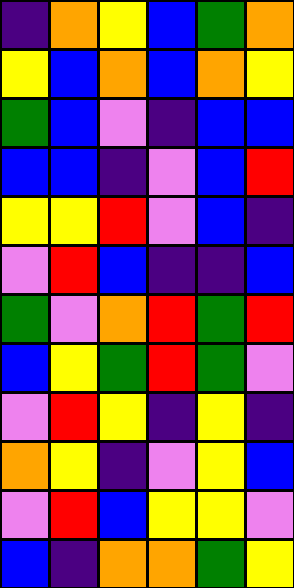[["indigo", "orange", "yellow", "blue", "green", "orange"], ["yellow", "blue", "orange", "blue", "orange", "yellow"], ["green", "blue", "violet", "indigo", "blue", "blue"], ["blue", "blue", "indigo", "violet", "blue", "red"], ["yellow", "yellow", "red", "violet", "blue", "indigo"], ["violet", "red", "blue", "indigo", "indigo", "blue"], ["green", "violet", "orange", "red", "green", "red"], ["blue", "yellow", "green", "red", "green", "violet"], ["violet", "red", "yellow", "indigo", "yellow", "indigo"], ["orange", "yellow", "indigo", "violet", "yellow", "blue"], ["violet", "red", "blue", "yellow", "yellow", "violet"], ["blue", "indigo", "orange", "orange", "green", "yellow"]]